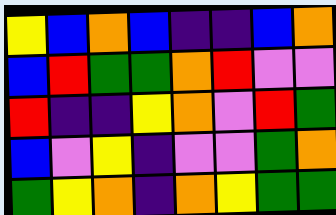[["yellow", "blue", "orange", "blue", "indigo", "indigo", "blue", "orange"], ["blue", "red", "green", "green", "orange", "red", "violet", "violet"], ["red", "indigo", "indigo", "yellow", "orange", "violet", "red", "green"], ["blue", "violet", "yellow", "indigo", "violet", "violet", "green", "orange"], ["green", "yellow", "orange", "indigo", "orange", "yellow", "green", "green"]]